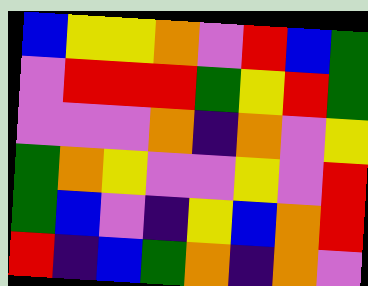[["blue", "yellow", "yellow", "orange", "violet", "red", "blue", "green"], ["violet", "red", "red", "red", "green", "yellow", "red", "green"], ["violet", "violet", "violet", "orange", "indigo", "orange", "violet", "yellow"], ["green", "orange", "yellow", "violet", "violet", "yellow", "violet", "red"], ["green", "blue", "violet", "indigo", "yellow", "blue", "orange", "red"], ["red", "indigo", "blue", "green", "orange", "indigo", "orange", "violet"]]